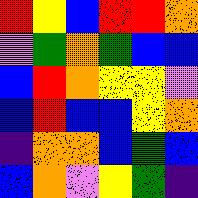[["red", "yellow", "blue", "red", "red", "orange"], ["violet", "green", "orange", "green", "blue", "blue"], ["blue", "red", "orange", "yellow", "yellow", "violet"], ["blue", "red", "blue", "blue", "yellow", "orange"], ["indigo", "orange", "orange", "blue", "green", "blue"], ["blue", "orange", "violet", "yellow", "green", "indigo"]]